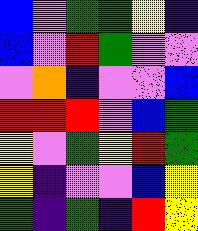[["blue", "violet", "green", "green", "yellow", "indigo"], ["blue", "violet", "red", "green", "violet", "violet"], ["violet", "orange", "indigo", "violet", "violet", "blue"], ["red", "red", "red", "violet", "blue", "green"], ["yellow", "violet", "green", "yellow", "red", "green"], ["yellow", "indigo", "violet", "violet", "blue", "yellow"], ["green", "indigo", "green", "indigo", "red", "yellow"]]